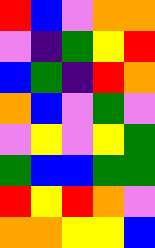[["red", "blue", "violet", "orange", "orange"], ["violet", "indigo", "green", "yellow", "red"], ["blue", "green", "indigo", "red", "orange"], ["orange", "blue", "violet", "green", "violet"], ["violet", "yellow", "violet", "yellow", "green"], ["green", "blue", "blue", "green", "green"], ["red", "yellow", "red", "orange", "violet"], ["orange", "orange", "yellow", "yellow", "blue"]]